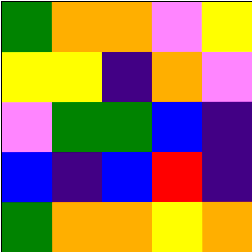[["green", "orange", "orange", "violet", "yellow"], ["yellow", "yellow", "indigo", "orange", "violet"], ["violet", "green", "green", "blue", "indigo"], ["blue", "indigo", "blue", "red", "indigo"], ["green", "orange", "orange", "yellow", "orange"]]